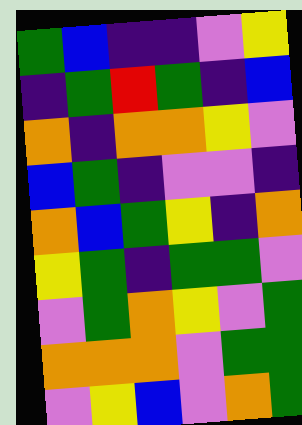[["green", "blue", "indigo", "indigo", "violet", "yellow"], ["indigo", "green", "red", "green", "indigo", "blue"], ["orange", "indigo", "orange", "orange", "yellow", "violet"], ["blue", "green", "indigo", "violet", "violet", "indigo"], ["orange", "blue", "green", "yellow", "indigo", "orange"], ["yellow", "green", "indigo", "green", "green", "violet"], ["violet", "green", "orange", "yellow", "violet", "green"], ["orange", "orange", "orange", "violet", "green", "green"], ["violet", "yellow", "blue", "violet", "orange", "green"]]